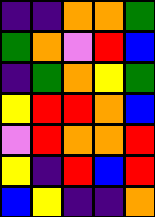[["indigo", "indigo", "orange", "orange", "green"], ["green", "orange", "violet", "red", "blue"], ["indigo", "green", "orange", "yellow", "green"], ["yellow", "red", "red", "orange", "blue"], ["violet", "red", "orange", "orange", "red"], ["yellow", "indigo", "red", "blue", "red"], ["blue", "yellow", "indigo", "indigo", "orange"]]